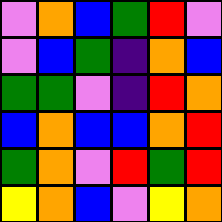[["violet", "orange", "blue", "green", "red", "violet"], ["violet", "blue", "green", "indigo", "orange", "blue"], ["green", "green", "violet", "indigo", "red", "orange"], ["blue", "orange", "blue", "blue", "orange", "red"], ["green", "orange", "violet", "red", "green", "red"], ["yellow", "orange", "blue", "violet", "yellow", "orange"]]